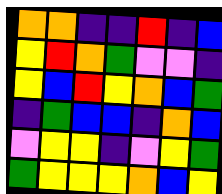[["orange", "orange", "indigo", "indigo", "red", "indigo", "blue"], ["yellow", "red", "orange", "green", "violet", "violet", "indigo"], ["yellow", "blue", "red", "yellow", "orange", "blue", "green"], ["indigo", "green", "blue", "blue", "indigo", "orange", "blue"], ["violet", "yellow", "yellow", "indigo", "violet", "yellow", "green"], ["green", "yellow", "yellow", "yellow", "orange", "blue", "yellow"]]